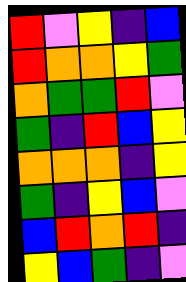[["red", "violet", "yellow", "indigo", "blue"], ["red", "orange", "orange", "yellow", "green"], ["orange", "green", "green", "red", "violet"], ["green", "indigo", "red", "blue", "yellow"], ["orange", "orange", "orange", "indigo", "yellow"], ["green", "indigo", "yellow", "blue", "violet"], ["blue", "red", "orange", "red", "indigo"], ["yellow", "blue", "green", "indigo", "violet"]]